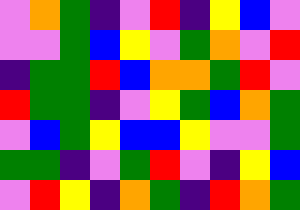[["violet", "orange", "green", "indigo", "violet", "red", "indigo", "yellow", "blue", "violet"], ["violet", "violet", "green", "blue", "yellow", "violet", "green", "orange", "violet", "red"], ["indigo", "green", "green", "red", "blue", "orange", "orange", "green", "red", "violet"], ["red", "green", "green", "indigo", "violet", "yellow", "green", "blue", "orange", "green"], ["violet", "blue", "green", "yellow", "blue", "blue", "yellow", "violet", "violet", "green"], ["green", "green", "indigo", "violet", "green", "red", "violet", "indigo", "yellow", "blue"], ["violet", "red", "yellow", "indigo", "orange", "green", "indigo", "red", "orange", "green"]]